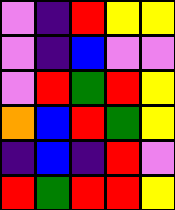[["violet", "indigo", "red", "yellow", "yellow"], ["violet", "indigo", "blue", "violet", "violet"], ["violet", "red", "green", "red", "yellow"], ["orange", "blue", "red", "green", "yellow"], ["indigo", "blue", "indigo", "red", "violet"], ["red", "green", "red", "red", "yellow"]]